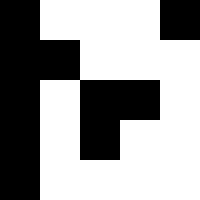[["black", "white", "white", "white", "black"], ["black", "black", "white", "white", "white"], ["black", "white", "black", "black", "white"], ["black", "white", "black", "white", "white"], ["black", "white", "white", "white", "white"]]